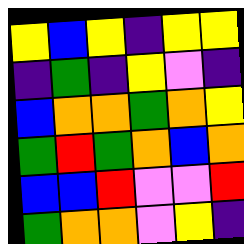[["yellow", "blue", "yellow", "indigo", "yellow", "yellow"], ["indigo", "green", "indigo", "yellow", "violet", "indigo"], ["blue", "orange", "orange", "green", "orange", "yellow"], ["green", "red", "green", "orange", "blue", "orange"], ["blue", "blue", "red", "violet", "violet", "red"], ["green", "orange", "orange", "violet", "yellow", "indigo"]]